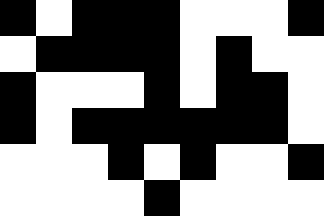[["black", "white", "black", "black", "black", "white", "white", "white", "black"], ["white", "black", "black", "black", "black", "white", "black", "white", "white"], ["black", "white", "white", "white", "black", "white", "black", "black", "white"], ["black", "white", "black", "black", "black", "black", "black", "black", "white"], ["white", "white", "white", "black", "white", "black", "white", "white", "black"], ["white", "white", "white", "white", "black", "white", "white", "white", "white"]]